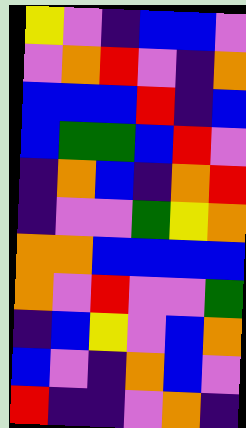[["yellow", "violet", "indigo", "blue", "blue", "violet"], ["violet", "orange", "red", "violet", "indigo", "orange"], ["blue", "blue", "blue", "red", "indigo", "blue"], ["blue", "green", "green", "blue", "red", "violet"], ["indigo", "orange", "blue", "indigo", "orange", "red"], ["indigo", "violet", "violet", "green", "yellow", "orange"], ["orange", "orange", "blue", "blue", "blue", "blue"], ["orange", "violet", "red", "violet", "violet", "green"], ["indigo", "blue", "yellow", "violet", "blue", "orange"], ["blue", "violet", "indigo", "orange", "blue", "violet"], ["red", "indigo", "indigo", "violet", "orange", "indigo"]]